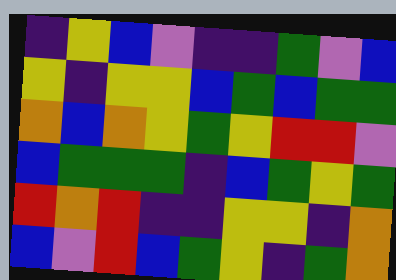[["indigo", "yellow", "blue", "violet", "indigo", "indigo", "green", "violet", "blue"], ["yellow", "indigo", "yellow", "yellow", "blue", "green", "blue", "green", "green"], ["orange", "blue", "orange", "yellow", "green", "yellow", "red", "red", "violet"], ["blue", "green", "green", "green", "indigo", "blue", "green", "yellow", "green"], ["red", "orange", "red", "indigo", "indigo", "yellow", "yellow", "indigo", "orange"], ["blue", "violet", "red", "blue", "green", "yellow", "indigo", "green", "orange"]]